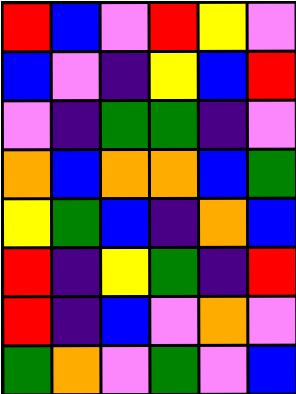[["red", "blue", "violet", "red", "yellow", "violet"], ["blue", "violet", "indigo", "yellow", "blue", "red"], ["violet", "indigo", "green", "green", "indigo", "violet"], ["orange", "blue", "orange", "orange", "blue", "green"], ["yellow", "green", "blue", "indigo", "orange", "blue"], ["red", "indigo", "yellow", "green", "indigo", "red"], ["red", "indigo", "blue", "violet", "orange", "violet"], ["green", "orange", "violet", "green", "violet", "blue"]]